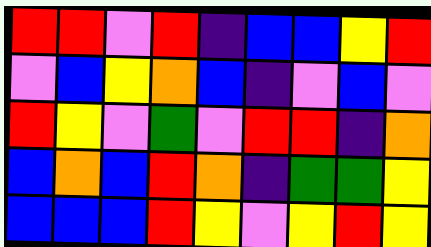[["red", "red", "violet", "red", "indigo", "blue", "blue", "yellow", "red"], ["violet", "blue", "yellow", "orange", "blue", "indigo", "violet", "blue", "violet"], ["red", "yellow", "violet", "green", "violet", "red", "red", "indigo", "orange"], ["blue", "orange", "blue", "red", "orange", "indigo", "green", "green", "yellow"], ["blue", "blue", "blue", "red", "yellow", "violet", "yellow", "red", "yellow"]]